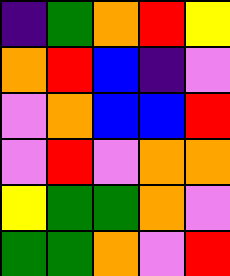[["indigo", "green", "orange", "red", "yellow"], ["orange", "red", "blue", "indigo", "violet"], ["violet", "orange", "blue", "blue", "red"], ["violet", "red", "violet", "orange", "orange"], ["yellow", "green", "green", "orange", "violet"], ["green", "green", "orange", "violet", "red"]]